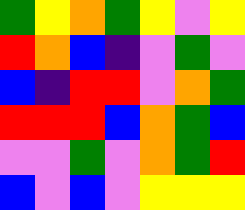[["green", "yellow", "orange", "green", "yellow", "violet", "yellow"], ["red", "orange", "blue", "indigo", "violet", "green", "violet"], ["blue", "indigo", "red", "red", "violet", "orange", "green"], ["red", "red", "red", "blue", "orange", "green", "blue"], ["violet", "violet", "green", "violet", "orange", "green", "red"], ["blue", "violet", "blue", "violet", "yellow", "yellow", "yellow"]]